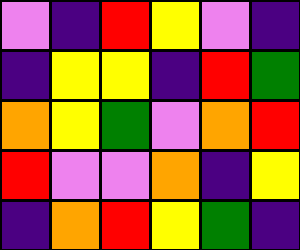[["violet", "indigo", "red", "yellow", "violet", "indigo"], ["indigo", "yellow", "yellow", "indigo", "red", "green"], ["orange", "yellow", "green", "violet", "orange", "red"], ["red", "violet", "violet", "orange", "indigo", "yellow"], ["indigo", "orange", "red", "yellow", "green", "indigo"]]